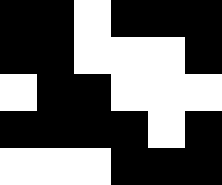[["black", "black", "white", "black", "black", "black"], ["black", "black", "white", "white", "white", "black"], ["white", "black", "black", "white", "white", "white"], ["black", "black", "black", "black", "white", "black"], ["white", "white", "white", "black", "black", "black"]]